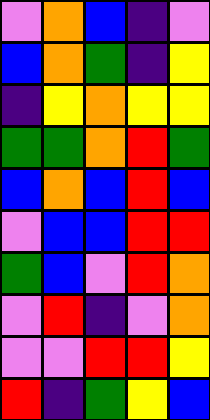[["violet", "orange", "blue", "indigo", "violet"], ["blue", "orange", "green", "indigo", "yellow"], ["indigo", "yellow", "orange", "yellow", "yellow"], ["green", "green", "orange", "red", "green"], ["blue", "orange", "blue", "red", "blue"], ["violet", "blue", "blue", "red", "red"], ["green", "blue", "violet", "red", "orange"], ["violet", "red", "indigo", "violet", "orange"], ["violet", "violet", "red", "red", "yellow"], ["red", "indigo", "green", "yellow", "blue"]]